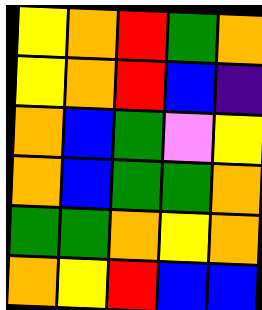[["yellow", "orange", "red", "green", "orange"], ["yellow", "orange", "red", "blue", "indigo"], ["orange", "blue", "green", "violet", "yellow"], ["orange", "blue", "green", "green", "orange"], ["green", "green", "orange", "yellow", "orange"], ["orange", "yellow", "red", "blue", "blue"]]